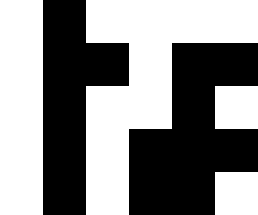[["white", "black", "white", "white", "white", "white"], ["white", "black", "black", "white", "black", "black"], ["white", "black", "white", "white", "black", "white"], ["white", "black", "white", "black", "black", "black"], ["white", "black", "white", "black", "black", "white"]]